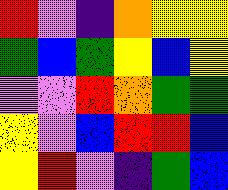[["red", "violet", "indigo", "orange", "yellow", "yellow"], ["green", "blue", "green", "yellow", "blue", "yellow"], ["violet", "violet", "red", "orange", "green", "green"], ["yellow", "violet", "blue", "red", "red", "blue"], ["yellow", "red", "violet", "indigo", "green", "blue"]]